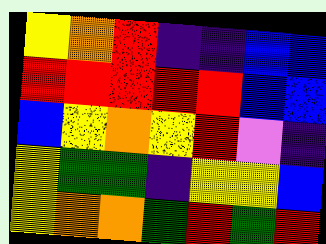[["yellow", "orange", "red", "indigo", "indigo", "blue", "blue"], ["red", "red", "red", "red", "red", "blue", "blue"], ["blue", "yellow", "orange", "yellow", "red", "violet", "indigo"], ["yellow", "green", "green", "indigo", "yellow", "yellow", "blue"], ["yellow", "orange", "orange", "green", "red", "green", "red"]]